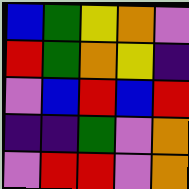[["blue", "green", "yellow", "orange", "violet"], ["red", "green", "orange", "yellow", "indigo"], ["violet", "blue", "red", "blue", "red"], ["indigo", "indigo", "green", "violet", "orange"], ["violet", "red", "red", "violet", "orange"]]